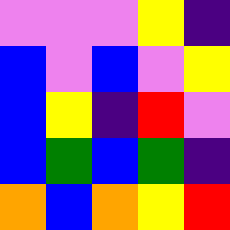[["violet", "violet", "violet", "yellow", "indigo"], ["blue", "violet", "blue", "violet", "yellow"], ["blue", "yellow", "indigo", "red", "violet"], ["blue", "green", "blue", "green", "indigo"], ["orange", "blue", "orange", "yellow", "red"]]